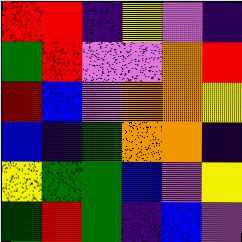[["red", "red", "indigo", "yellow", "violet", "indigo"], ["green", "red", "violet", "violet", "orange", "red"], ["red", "blue", "violet", "orange", "orange", "yellow"], ["blue", "indigo", "green", "orange", "orange", "indigo"], ["yellow", "green", "green", "blue", "violet", "yellow"], ["green", "red", "green", "indigo", "blue", "violet"]]